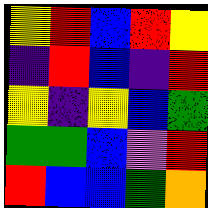[["yellow", "red", "blue", "red", "yellow"], ["indigo", "red", "blue", "indigo", "red"], ["yellow", "indigo", "yellow", "blue", "green"], ["green", "green", "blue", "violet", "red"], ["red", "blue", "blue", "green", "orange"]]